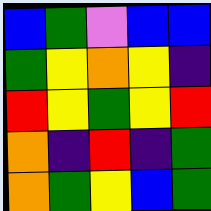[["blue", "green", "violet", "blue", "blue"], ["green", "yellow", "orange", "yellow", "indigo"], ["red", "yellow", "green", "yellow", "red"], ["orange", "indigo", "red", "indigo", "green"], ["orange", "green", "yellow", "blue", "green"]]